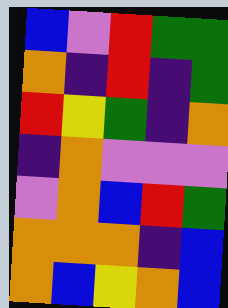[["blue", "violet", "red", "green", "green"], ["orange", "indigo", "red", "indigo", "green"], ["red", "yellow", "green", "indigo", "orange"], ["indigo", "orange", "violet", "violet", "violet"], ["violet", "orange", "blue", "red", "green"], ["orange", "orange", "orange", "indigo", "blue"], ["orange", "blue", "yellow", "orange", "blue"]]